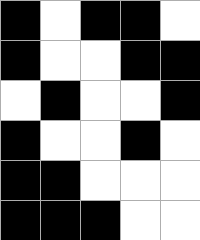[["black", "white", "black", "black", "white"], ["black", "white", "white", "black", "black"], ["white", "black", "white", "white", "black"], ["black", "white", "white", "black", "white"], ["black", "black", "white", "white", "white"], ["black", "black", "black", "white", "white"]]